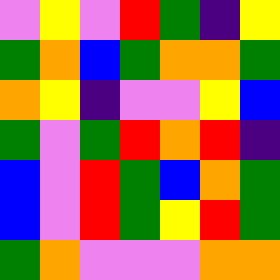[["violet", "yellow", "violet", "red", "green", "indigo", "yellow"], ["green", "orange", "blue", "green", "orange", "orange", "green"], ["orange", "yellow", "indigo", "violet", "violet", "yellow", "blue"], ["green", "violet", "green", "red", "orange", "red", "indigo"], ["blue", "violet", "red", "green", "blue", "orange", "green"], ["blue", "violet", "red", "green", "yellow", "red", "green"], ["green", "orange", "violet", "violet", "violet", "orange", "orange"]]